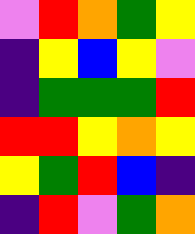[["violet", "red", "orange", "green", "yellow"], ["indigo", "yellow", "blue", "yellow", "violet"], ["indigo", "green", "green", "green", "red"], ["red", "red", "yellow", "orange", "yellow"], ["yellow", "green", "red", "blue", "indigo"], ["indigo", "red", "violet", "green", "orange"]]